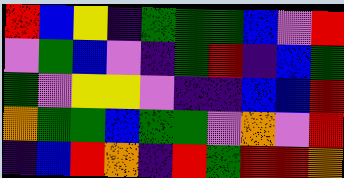[["red", "blue", "yellow", "indigo", "green", "green", "green", "blue", "violet", "red"], ["violet", "green", "blue", "violet", "indigo", "green", "red", "indigo", "blue", "green"], ["green", "violet", "yellow", "yellow", "violet", "indigo", "indigo", "blue", "blue", "red"], ["orange", "green", "green", "blue", "green", "green", "violet", "orange", "violet", "red"], ["indigo", "blue", "red", "orange", "indigo", "red", "green", "red", "red", "orange"]]